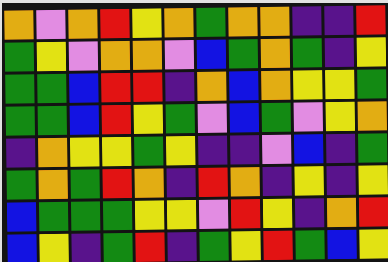[["orange", "violet", "orange", "red", "yellow", "orange", "green", "orange", "orange", "indigo", "indigo", "red"], ["green", "yellow", "violet", "orange", "orange", "violet", "blue", "green", "orange", "green", "indigo", "yellow"], ["green", "green", "blue", "red", "red", "indigo", "orange", "blue", "orange", "yellow", "yellow", "green"], ["green", "green", "blue", "red", "yellow", "green", "violet", "blue", "green", "violet", "yellow", "orange"], ["indigo", "orange", "yellow", "yellow", "green", "yellow", "indigo", "indigo", "violet", "blue", "indigo", "green"], ["green", "orange", "green", "red", "orange", "indigo", "red", "orange", "indigo", "yellow", "indigo", "yellow"], ["blue", "green", "green", "green", "yellow", "yellow", "violet", "red", "yellow", "indigo", "orange", "red"], ["blue", "yellow", "indigo", "green", "red", "indigo", "green", "yellow", "red", "green", "blue", "yellow"]]